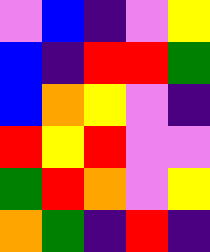[["violet", "blue", "indigo", "violet", "yellow"], ["blue", "indigo", "red", "red", "green"], ["blue", "orange", "yellow", "violet", "indigo"], ["red", "yellow", "red", "violet", "violet"], ["green", "red", "orange", "violet", "yellow"], ["orange", "green", "indigo", "red", "indigo"]]